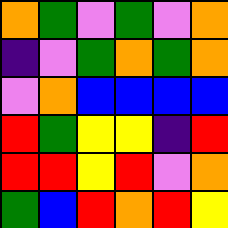[["orange", "green", "violet", "green", "violet", "orange"], ["indigo", "violet", "green", "orange", "green", "orange"], ["violet", "orange", "blue", "blue", "blue", "blue"], ["red", "green", "yellow", "yellow", "indigo", "red"], ["red", "red", "yellow", "red", "violet", "orange"], ["green", "blue", "red", "orange", "red", "yellow"]]